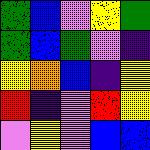[["green", "blue", "violet", "yellow", "green"], ["green", "blue", "green", "violet", "indigo"], ["yellow", "orange", "blue", "indigo", "yellow"], ["red", "indigo", "violet", "red", "yellow"], ["violet", "yellow", "violet", "blue", "blue"]]